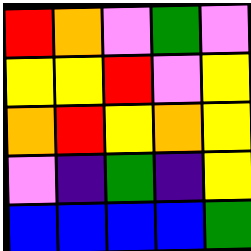[["red", "orange", "violet", "green", "violet"], ["yellow", "yellow", "red", "violet", "yellow"], ["orange", "red", "yellow", "orange", "yellow"], ["violet", "indigo", "green", "indigo", "yellow"], ["blue", "blue", "blue", "blue", "green"]]